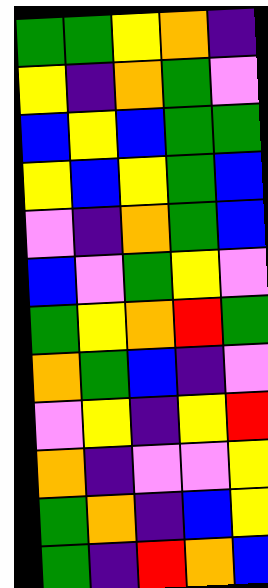[["green", "green", "yellow", "orange", "indigo"], ["yellow", "indigo", "orange", "green", "violet"], ["blue", "yellow", "blue", "green", "green"], ["yellow", "blue", "yellow", "green", "blue"], ["violet", "indigo", "orange", "green", "blue"], ["blue", "violet", "green", "yellow", "violet"], ["green", "yellow", "orange", "red", "green"], ["orange", "green", "blue", "indigo", "violet"], ["violet", "yellow", "indigo", "yellow", "red"], ["orange", "indigo", "violet", "violet", "yellow"], ["green", "orange", "indigo", "blue", "yellow"], ["green", "indigo", "red", "orange", "blue"]]